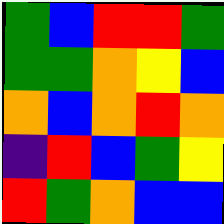[["green", "blue", "red", "red", "green"], ["green", "green", "orange", "yellow", "blue"], ["orange", "blue", "orange", "red", "orange"], ["indigo", "red", "blue", "green", "yellow"], ["red", "green", "orange", "blue", "blue"]]